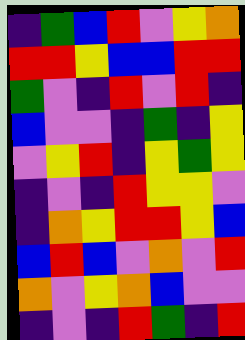[["indigo", "green", "blue", "red", "violet", "yellow", "orange"], ["red", "red", "yellow", "blue", "blue", "red", "red"], ["green", "violet", "indigo", "red", "violet", "red", "indigo"], ["blue", "violet", "violet", "indigo", "green", "indigo", "yellow"], ["violet", "yellow", "red", "indigo", "yellow", "green", "yellow"], ["indigo", "violet", "indigo", "red", "yellow", "yellow", "violet"], ["indigo", "orange", "yellow", "red", "red", "yellow", "blue"], ["blue", "red", "blue", "violet", "orange", "violet", "red"], ["orange", "violet", "yellow", "orange", "blue", "violet", "violet"], ["indigo", "violet", "indigo", "red", "green", "indigo", "red"]]